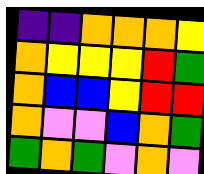[["indigo", "indigo", "orange", "orange", "orange", "yellow"], ["orange", "yellow", "yellow", "yellow", "red", "green"], ["orange", "blue", "blue", "yellow", "red", "red"], ["orange", "violet", "violet", "blue", "orange", "green"], ["green", "orange", "green", "violet", "orange", "violet"]]